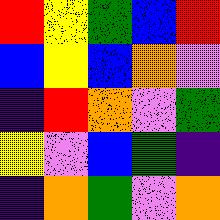[["red", "yellow", "green", "blue", "red"], ["blue", "yellow", "blue", "orange", "violet"], ["indigo", "red", "orange", "violet", "green"], ["yellow", "violet", "blue", "green", "indigo"], ["indigo", "orange", "green", "violet", "orange"]]